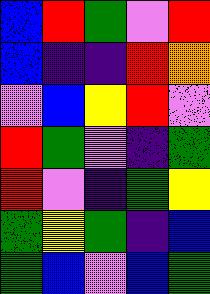[["blue", "red", "green", "violet", "red"], ["blue", "indigo", "indigo", "red", "orange"], ["violet", "blue", "yellow", "red", "violet"], ["red", "green", "violet", "indigo", "green"], ["red", "violet", "indigo", "green", "yellow"], ["green", "yellow", "green", "indigo", "blue"], ["green", "blue", "violet", "blue", "green"]]